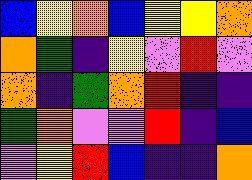[["blue", "yellow", "orange", "blue", "yellow", "yellow", "orange"], ["orange", "green", "indigo", "yellow", "violet", "red", "violet"], ["orange", "indigo", "green", "orange", "red", "indigo", "indigo"], ["green", "orange", "violet", "violet", "red", "indigo", "blue"], ["violet", "yellow", "red", "blue", "indigo", "indigo", "orange"]]